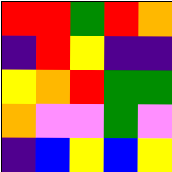[["red", "red", "green", "red", "orange"], ["indigo", "red", "yellow", "indigo", "indigo"], ["yellow", "orange", "red", "green", "green"], ["orange", "violet", "violet", "green", "violet"], ["indigo", "blue", "yellow", "blue", "yellow"]]